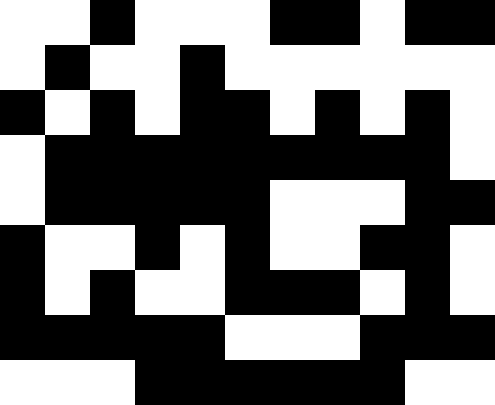[["white", "white", "black", "white", "white", "white", "black", "black", "white", "black", "black"], ["white", "black", "white", "white", "black", "white", "white", "white", "white", "white", "white"], ["black", "white", "black", "white", "black", "black", "white", "black", "white", "black", "white"], ["white", "black", "black", "black", "black", "black", "black", "black", "black", "black", "white"], ["white", "black", "black", "black", "black", "black", "white", "white", "white", "black", "black"], ["black", "white", "white", "black", "white", "black", "white", "white", "black", "black", "white"], ["black", "white", "black", "white", "white", "black", "black", "black", "white", "black", "white"], ["black", "black", "black", "black", "black", "white", "white", "white", "black", "black", "black"], ["white", "white", "white", "black", "black", "black", "black", "black", "black", "white", "white"]]